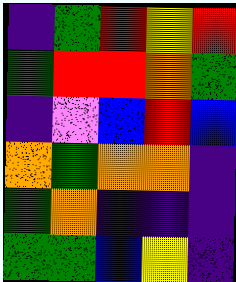[["indigo", "green", "red", "yellow", "red"], ["green", "red", "red", "orange", "green"], ["indigo", "violet", "blue", "red", "blue"], ["orange", "green", "orange", "orange", "indigo"], ["green", "orange", "indigo", "indigo", "indigo"], ["green", "green", "blue", "yellow", "indigo"]]